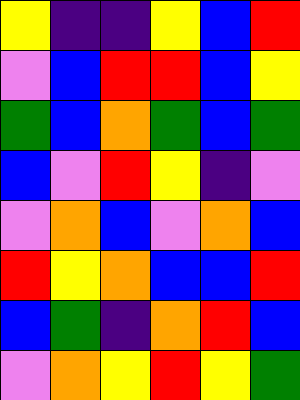[["yellow", "indigo", "indigo", "yellow", "blue", "red"], ["violet", "blue", "red", "red", "blue", "yellow"], ["green", "blue", "orange", "green", "blue", "green"], ["blue", "violet", "red", "yellow", "indigo", "violet"], ["violet", "orange", "blue", "violet", "orange", "blue"], ["red", "yellow", "orange", "blue", "blue", "red"], ["blue", "green", "indigo", "orange", "red", "blue"], ["violet", "orange", "yellow", "red", "yellow", "green"]]